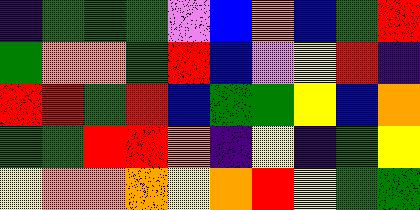[["indigo", "green", "green", "green", "violet", "blue", "orange", "blue", "green", "red"], ["green", "orange", "orange", "green", "red", "blue", "violet", "yellow", "red", "indigo"], ["red", "red", "green", "red", "blue", "green", "green", "yellow", "blue", "orange"], ["green", "green", "red", "red", "orange", "indigo", "yellow", "indigo", "green", "yellow"], ["yellow", "orange", "orange", "orange", "yellow", "orange", "red", "yellow", "green", "green"]]